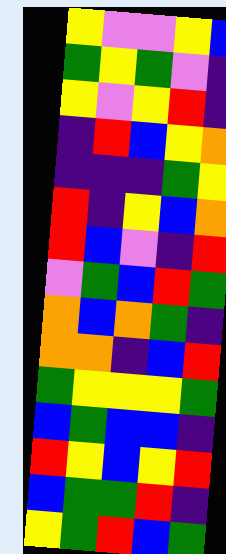[["yellow", "violet", "violet", "yellow", "blue"], ["green", "yellow", "green", "violet", "indigo"], ["yellow", "violet", "yellow", "red", "indigo"], ["indigo", "red", "blue", "yellow", "orange"], ["indigo", "indigo", "indigo", "green", "yellow"], ["red", "indigo", "yellow", "blue", "orange"], ["red", "blue", "violet", "indigo", "red"], ["violet", "green", "blue", "red", "green"], ["orange", "blue", "orange", "green", "indigo"], ["orange", "orange", "indigo", "blue", "red"], ["green", "yellow", "yellow", "yellow", "green"], ["blue", "green", "blue", "blue", "indigo"], ["red", "yellow", "blue", "yellow", "red"], ["blue", "green", "green", "red", "indigo"], ["yellow", "green", "red", "blue", "green"]]